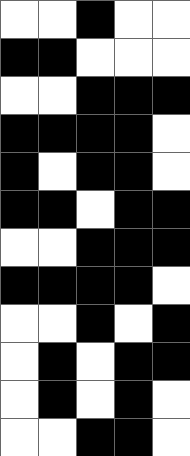[["white", "white", "black", "white", "white"], ["black", "black", "white", "white", "white"], ["white", "white", "black", "black", "black"], ["black", "black", "black", "black", "white"], ["black", "white", "black", "black", "white"], ["black", "black", "white", "black", "black"], ["white", "white", "black", "black", "black"], ["black", "black", "black", "black", "white"], ["white", "white", "black", "white", "black"], ["white", "black", "white", "black", "black"], ["white", "black", "white", "black", "white"], ["white", "white", "black", "black", "white"]]